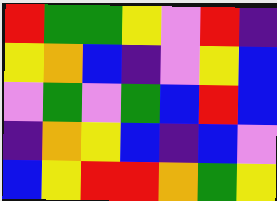[["red", "green", "green", "yellow", "violet", "red", "indigo"], ["yellow", "orange", "blue", "indigo", "violet", "yellow", "blue"], ["violet", "green", "violet", "green", "blue", "red", "blue"], ["indigo", "orange", "yellow", "blue", "indigo", "blue", "violet"], ["blue", "yellow", "red", "red", "orange", "green", "yellow"]]